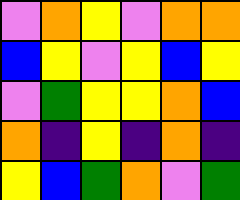[["violet", "orange", "yellow", "violet", "orange", "orange"], ["blue", "yellow", "violet", "yellow", "blue", "yellow"], ["violet", "green", "yellow", "yellow", "orange", "blue"], ["orange", "indigo", "yellow", "indigo", "orange", "indigo"], ["yellow", "blue", "green", "orange", "violet", "green"]]